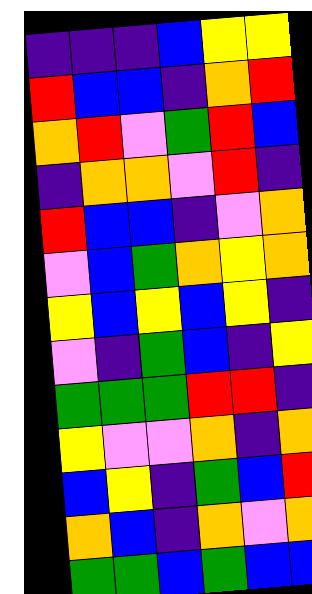[["indigo", "indigo", "indigo", "blue", "yellow", "yellow"], ["red", "blue", "blue", "indigo", "orange", "red"], ["orange", "red", "violet", "green", "red", "blue"], ["indigo", "orange", "orange", "violet", "red", "indigo"], ["red", "blue", "blue", "indigo", "violet", "orange"], ["violet", "blue", "green", "orange", "yellow", "orange"], ["yellow", "blue", "yellow", "blue", "yellow", "indigo"], ["violet", "indigo", "green", "blue", "indigo", "yellow"], ["green", "green", "green", "red", "red", "indigo"], ["yellow", "violet", "violet", "orange", "indigo", "orange"], ["blue", "yellow", "indigo", "green", "blue", "red"], ["orange", "blue", "indigo", "orange", "violet", "orange"], ["green", "green", "blue", "green", "blue", "blue"]]